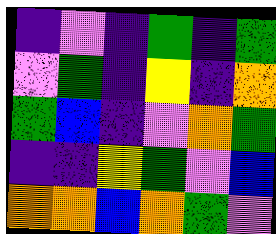[["indigo", "violet", "indigo", "green", "indigo", "green"], ["violet", "green", "indigo", "yellow", "indigo", "orange"], ["green", "blue", "indigo", "violet", "orange", "green"], ["indigo", "indigo", "yellow", "green", "violet", "blue"], ["orange", "orange", "blue", "orange", "green", "violet"]]